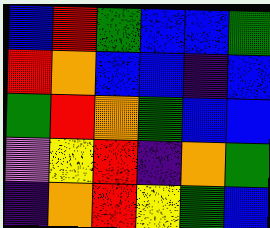[["blue", "red", "green", "blue", "blue", "green"], ["red", "orange", "blue", "blue", "indigo", "blue"], ["green", "red", "orange", "green", "blue", "blue"], ["violet", "yellow", "red", "indigo", "orange", "green"], ["indigo", "orange", "red", "yellow", "green", "blue"]]